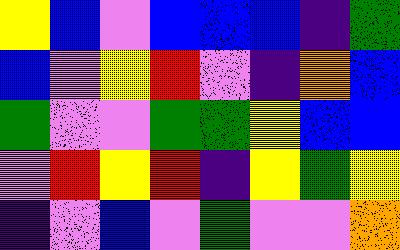[["yellow", "blue", "violet", "blue", "blue", "blue", "indigo", "green"], ["blue", "violet", "yellow", "red", "violet", "indigo", "orange", "blue"], ["green", "violet", "violet", "green", "green", "yellow", "blue", "blue"], ["violet", "red", "yellow", "red", "indigo", "yellow", "green", "yellow"], ["indigo", "violet", "blue", "violet", "green", "violet", "violet", "orange"]]